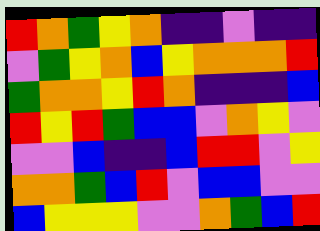[["red", "orange", "green", "yellow", "orange", "indigo", "indigo", "violet", "indigo", "indigo"], ["violet", "green", "yellow", "orange", "blue", "yellow", "orange", "orange", "orange", "red"], ["green", "orange", "orange", "yellow", "red", "orange", "indigo", "indigo", "indigo", "blue"], ["red", "yellow", "red", "green", "blue", "blue", "violet", "orange", "yellow", "violet"], ["violet", "violet", "blue", "indigo", "indigo", "blue", "red", "red", "violet", "yellow"], ["orange", "orange", "green", "blue", "red", "violet", "blue", "blue", "violet", "violet"], ["blue", "yellow", "yellow", "yellow", "violet", "violet", "orange", "green", "blue", "red"]]